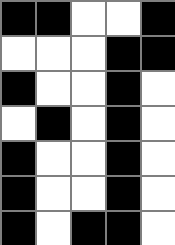[["black", "black", "white", "white", "black"], ["white", "white", "white", "black", "black"], ["black", "white", "white", "black", "white"], ["white", "black", "white", "black", "white"], ["black", "white", "white", "black", "white"], ["black", "white", "white", "black", "white"], ["black", "white", "black", "black", "white"]]